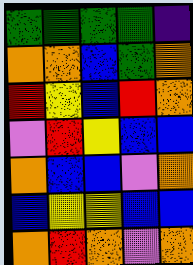[["green", "green", "green", "green", "indigo"], ["orange", "orange", "blue", "green", "orange"], ["red", "yellow", "blue", "red", "orange"], ["violet", "red", "yellow", "blue", "blue"], ["orange", "blue", "blue", "violet", "orange"], ["blue", "yellow", "yellow", "blue", "blue"], ["orange", "red", "orange", "violet", "orange"]]